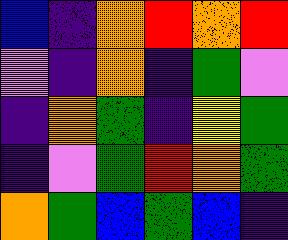[["blue", "indigo", "orange", "red", "orange", "red"], ["violet", "indigo", "orange", "indigo", "green", "violet"], ["indigo", "orange", "green", "indigo", "yellow", "green"], ["indigo", "violet", "green", "red", "orange", "green"], ["orange", "green", "blue", "green", "blue", "indigo"]]